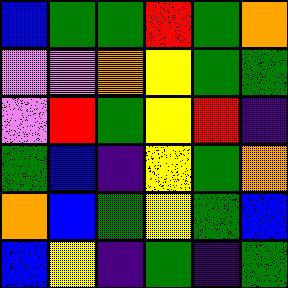[["blue", "green", "green", "red", "green", "orange"], ["violet", "violet", "orange", "yellow", "green", "green"], ["violet", "red", "green", "yellow", "red", "indigo"], ["green", "blue", "indigo", "yellow", "green", "orange"], ["orange", "blue", "green", "yellow", "green", "blue"], ["blue", "yellow", "indigo", "green", "indigo", "green"]]